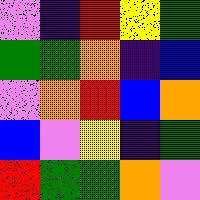[["violet", "indigo", "red", "yellow", "green"], ["green", "green", "orange", "indigo", "blue"], ["violet", "orange", "red", "blue", "orange"], ["blue", "violet", "yellow", "indigo", "green"], ["red", "green", "green", "orange", "violet"]]